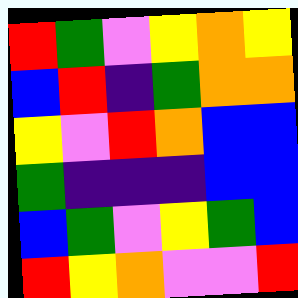[["red", "green", "violet", "yellow", "orange", "yellow"], ["blue", "red", "indigo", "green", "orange", "orange"], ["yellow", "violet", "red", "orange", "blue", "blue"], ["green", "indigo", "indigo", "indigo", "blue", "blue"], ["blue", "green", "violet", "yellow", "green", "blue"], ["red", "yellow", "orange", "violet", "violet", "red"]]